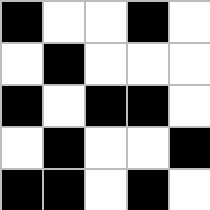[["black", "white", "white", "black", "white"], ["white", "black", "white", "white", "white"], ["black", "white", "black", "black", "white"], ["white", "black", "white", "white", "black"], ["black", "black", "white", "black", "white"]]